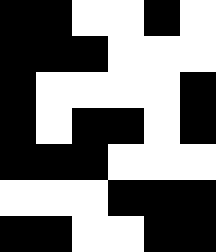[["black", "black", "white", "white", "black", "white"], ["black", "black", "black", "white", "white", "white"], ["black", "white", "white", "white", "white", "black"], ["black", "white", "black", "black", "white", "black"], ["black", "black", "black", "white", "white", "white"], ["white", "white", "white", "black", "black", "black"], ["black", "black", "white", "white", "black", "black"]]